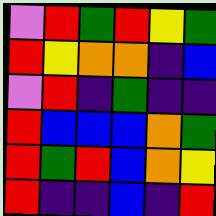[["violet", "red", "green", "red", "yellow", "green"], ["red", "yellow", "orange", "orange", "indigo", "blue"], ["violet", "red", "indigo", "green", "indigo", "indigo"], ["red", "blue", "blue", "blue", "orange", "green"], ["red", "green", "red", "blue", "orange", "yellow"], ["red", "indigo", "indigo", "blue", "indigo", "red"]]